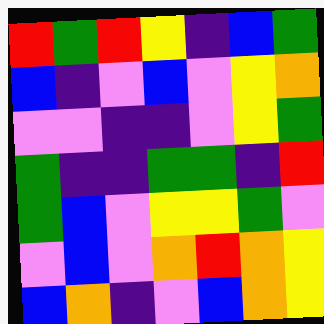[["red", "green", "red", "yellow", "indigo", "blue", "green"], ["blue", "indigo", "violet", "blue", "violet", "yellow", "orange"], ["violet", "violet", "indigo", "indigo", "violet", "yellow", "green"], ["green", "indigo", "indigo", "green", "green", "indigo", "red"], ["green", "blue", "violet", "yellow", "yellow", "green", "violet"], ["violet", "blue", "violet", "orange", "red", "orange", "yellow"], ["blue", "orange", "indigo", "violet", "blue", "orange", "yellow"]]